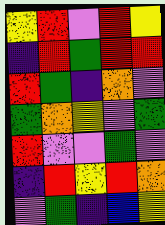[["yellow", "red", "violet", "red", "yellow"], ["indigo", "red", "green", "red", "red"], ["red", "green", "indigo", "orange", "violet"], ["green", "orange", "yellow", "violet", "green"], ["red", "violet", "violet", "green", "violet"], ["indigo", "red", "yellow", "red", "orange"], ["violet", "green", "indigo", "blue", "yellow"]]